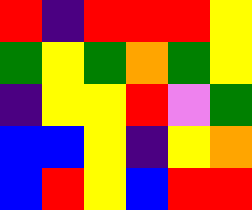[["red", "indigo", "red", "red", "red", "yellow"], ["green", "yellow", "green", "orange", "green", "yellow"], ["indigo", "yellow", "yellow", "red", "violet", "green"], ["blue", "blue", "yellow", "indigo", "yellow", "orange"], ["blue", "red", "yellow", "blue", "red", "red"]]